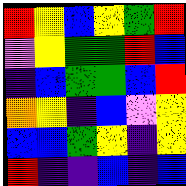[["red", "yellow", "blue", "yellow", "green", "red"], ["violet", "yellow", "green", "green", "red", "blue"], ["indigo", "blue", "green", "green", "blue", "red"], ["orange", "yellow", "indigo", "blue", "violet", "yellow"], ["blue", "blue", "green", "yellow", "indigo", "yellow"], ["red", "indigo", "indigo", "blue", "indigo", "blue"]]